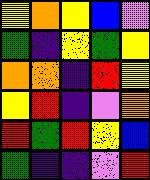[["yellow", "orange", "yellow", "blue", "violet"], ["green", "indigo", "yellow", "green", "yellow"], ["orange", "orange", "indigo", "red", "yellow"], ["yellow", "red", "indigo", "violet", "orange"], ["red", "green", "red", "yellow", "blue"], ["green", "indigo", "indigo", "violet", "red"]]